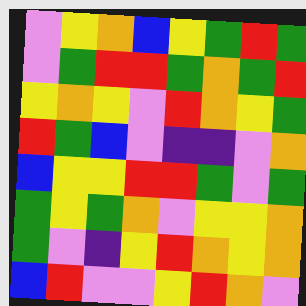[["violet", "yellow", "orange", "blue", "yellow", "green", "red", "green"], ["violet", "green", "red", "red", "green", "orange", "green", "red"], ["yellow", "orange", "yellow", "violet", "red", "orange", "yellow", "green"], ["red", "green", "blue", "violet", "indigo", "indigo", "violet", "orange"], ["blue", "yellow", "yellow", "red", "red", "green", "violet", "green"], ["green", "yellow", "green", "orange", "violet", "yellow", "yellow", "orange"], ["green", "violet", "indigo", "yellow", "red", "orange", "yellow", "orange"], ["blue", "red", "violet", "violet", "yellow", "red", "orange", "violet"]]